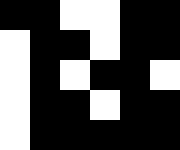[["black", "black", "white", "white", "black", "black"], ["white", "black", "black", "white", "black", "black"], ["white", "black", "white", "black", "black", "white"], ["white", "black", "black", "white", "black", "black"], ["white", "black", "black", "black", "black", "black"]]